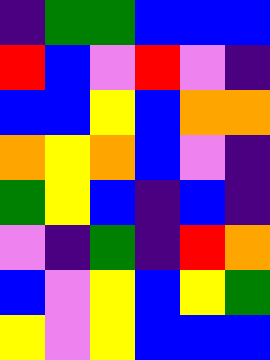[["indigo", "green", "green", "blue", "blue", "blue"], ["red", "blue", "violet", "red", "violet", "indigo"], ["blue", "blue", "yellow", "blue", "orange", "orange"], ["orange", "yellow", "orange", "blue", "violet", "indigo"], ["green", "yellow", "blue", "indigo", "blue", "indigo"], ["violet", "indigo", "green", "indigo", "red", "orange"], ["blue", "violet", "yellow", "blue", "yellow", "green"], ["yellow", "violet", "yellow", "blue", "blue", "blue"]]